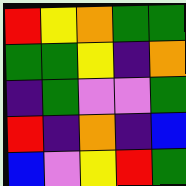[["red", "yellow", "orange", "green", "green"], ["green", "green", "yellow", "indigo", "orange"], ["indigo", "green", "violet", "violet", "green"], ["red", "indigo", "orange", "indigo", "blue"], ["blue", "violet", "yellow", "red", "green"]]